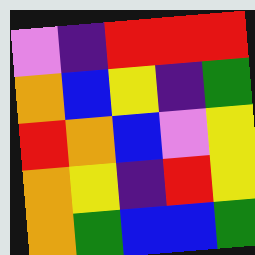[["violet", "indigo", "red", "red", "red"], ["orange", "blue", "yellow", "indigo", "green"], ["red", "orange", "blue", "violet", "yellow"], ["orange", "yellow", "indigo", "red", "yellow"], ["orange", "green", "blue", "blue", "green"]]